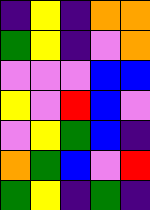[["indigo", "yellow", "indigo", "orange", "orange"], ["green", "yellow", "indigo", "violet", "orange"], ["violet", "violet", "violet", "blue", "blue"], ["yellow", "violet", "red", "blue", "violet"], ["violet", "yellow", "green", "blue", "indigo"], ["orange", "green", "blue", "violet", "red"], ["green", "yellow", "indigo", "green", "indigo"]]